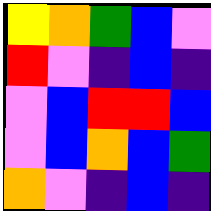[["yellow", "orange", "green", "blue", "violet"], ["red", "violet", "indigo", "blue", "indigo"], ["violet", "blue", "red", "red", "blue"], ["violet", "blue", "orange", "blue", "green"], ["orange", "violet", "indigo", "blue", "indigo"]]